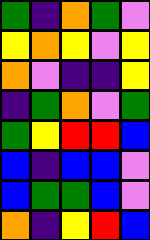[["green", "indigo", "orange", "green", "violet"], ["yellow", "orange", "yellow", "violet", "yellow"], ["orange", "violet", "indigo", "indigo", "yellow"], ["indigo", "green", "orange", "violet", "green"], ["green", "yellow", "red", "red", "blue"], ["blue", "indigo", "blue", "blue", "violet"], ["blue", "green", "green", "blue", "violet"], ["orange", "indigo", "yellow", "red", "blue"]]